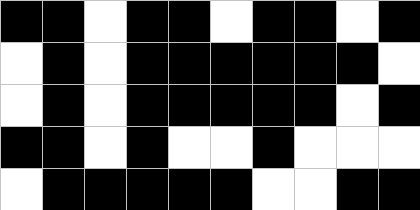[["black", "black", "white", "black", "black", "white", "black", "black", "white", "black"], ["white", "black", "white", "black", "black", "black", "black", "black", "black", "white"], ["white", "black", "white", "black", "black", "black", "black", "black", "white", "black"], ["black", "black", "white", "black", "white", "white", "black", "white", "white", "white"], ["white", "black", "black", "black", "black", "black", "white", "white", "black", "black"]]